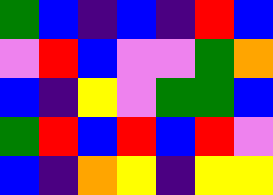[["green", "blue", "indigo", "blue", "indigo", "red", "blue"], ["violet", "red", "blue", "violet", "violet", "green", "orange"], ["blue", "indigo", "yellow", "violet", "green", "green", "blue"], ["green", "red", "blue", "red", "blue", "red", "violet"], ["blue", "indigo", "orange", "yellow", "indigo", "yellow", "yellow"]]